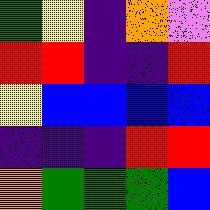[["green", "yellow", "indigo", "orange", "violet"], ["red", "red", "indigo", "indigo", "red"], ["yellow", "blue", "blue", "blue", "blue"], ["indigo", "indigo", "indigo", "red", "red"], ["orange", "green", "green", "green", "blue"]]